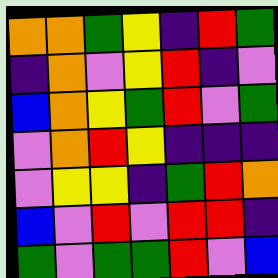[["orange", "orange", "green", "yellow", "indigo", "red", "green"], ["indigo", "orange", "violet", "yellow", "red", "indigo", "violet"], ["blue", "orange", "yellow", "green", "red", "violet", "green"], ["violet", "orange", "red", "yellow", "indigo", "indigo", "indigo"], ["violet", "yellow", "yellow", "indigo", "green", "red", "orange"], ["blue", "violet", "red", "violet", "red", "red", "indigo"], ["green", "violet", "green", "green", "red", "violet", "blue"]]